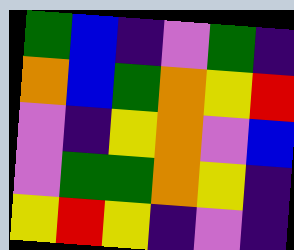[["green", "blue", "indigo", "violet", "green", "indigo"], ["orange", "blue", "green", "orange", "yellow", "red"], ["violet", "indigo", "yellow", "orange", "violet", "blue"], ["violet", "green", "green", "orange", "yellow", "indigo"], ["yellow", "red", "yellow", "indigo", "violet", "indigo"]]